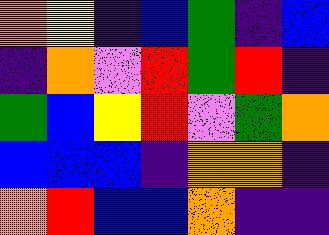[["orange", "yellow", "indigo", "blue", "green", "indigo", "blue"], ["indigo", "orange", "violet", "red", "green", "red", "indigo"], ["green", "blue", "yellow", "red", "violet", "green", "orange"], ["blue", "blue", "blue", "indigo", "orange", "orange", "indigo"], ["orange", "red", "blue", "blue", "orange", "indigo", "indigo"]]